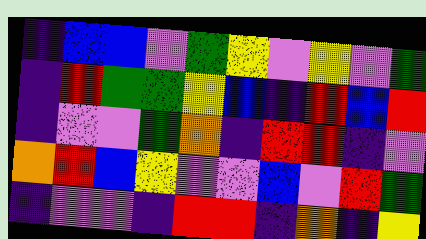[["indigo", "blue", "blue", "violet", "green", "yellow", "violet", "yellow", "violet", "green"], ["indigo", "red", "green", "green", "yellow", "blue", "indigo", "red", "blue", "red"], ["indigo", "violet", "violet", "green", "orange", "indigo", "red", "red", "indigo", "violet"], ["orange", "red", "blue", "yellow", "violet", "violet", "blue", "violet", "red", "green"], ["indigo", "violet", "violet", "indigo", "red", "red", "indigo", "orange", "indigo", "yellow"]]